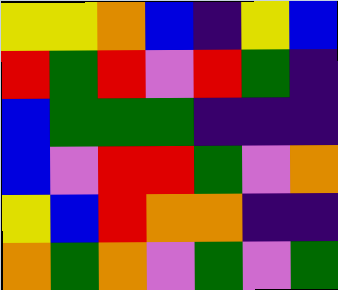[["yellow", "yellow", "orange", "blue", "indigo", "yellow", "blue"], ["red", "green", "red", "violet", "red", "green", "indigo"], ["blue", "green", "green", "green", "indigo", "indigo", "indigo"], ["blue", "violet", "red", "red", "green", "violet", "orange"], ["yellow", "blue", "red", "orange", "orange", "indigo", "indigo"], ["orange", "green", "orange", "violet", "green", "violet", "green"]]